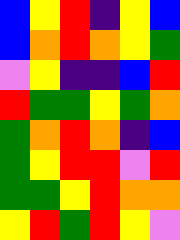[["blue", "yellow", "red", "indigo", "yellow", "blue"], ["blue", "orange", "red", "orange", "yellow", "green"], ["violet", "yellow", "indigo", "indigo", "blue", "red"], ["red", "green", "green", "yellow", "green", "orange"], ["green", "orange", "red", "orange", "indigo", "blue"], ["green", "yellow", "red", "red", "violet", "red"], ["green", "green", "yellow", "red", "orange", "orange"], ["yellow", "red", "green", "red", "yellow", "violet"]]